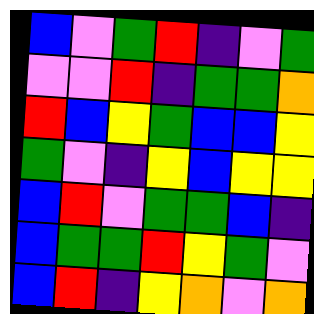[["blue", "violet", "green", "red", "indigo", "violet", "green"], ["violet", "violet", "red", "indigo", "green", "green", "orange"], ["red", "blue", "yellow", "green", "blue", "blue", "yellow"], ["green", "violet", "indigo", "yellow", "blue", "yellow", "yellow"], ["blue", "red", "violet", "green", "green", "blue", "indigo"], ["blue", "green", "green", "red", "yellow", "green", "violet"], ["blue", "red", "indigo", "yellow", "orange", "violet", "orange"]]